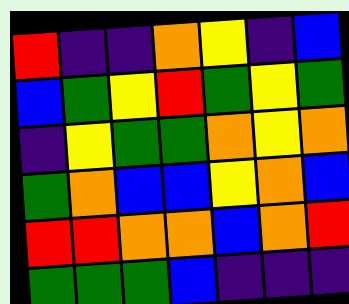[["red", "indigo", "indigo", "orange", "yellow", "indigo", "blue"], ["blue", "green", "yellow", "red", "green", "yellow", "green"], ["indigo", "yellow", "green", "green", "orange", "yellow", "orange"], ["green", "orange", "blue", "blue", "yellow", "orange", "blue"], ["red", "red", "orange", "orange", "blue", "orange", "red"], ["green", "green", "green", "blue", "indigo", "indigo", "indigo"]]